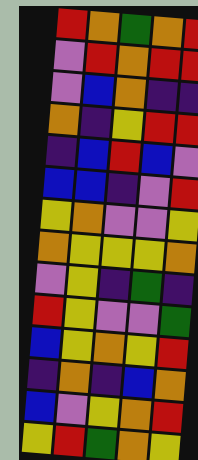[["red", "orange", "green", "orange", "red"], ["violet", "red", "orange", "red", "red"], ["violet", "blue", "orange", "indigo", "indigo"], ["orange", "indigo", "yellow", "red", "red"], ["indigo", "blue", "red", "blue", "violet"], ["blue", "blue", "indigo", "violet", "red"], ["yellow", "orange", "violet", "violet", "yellow"], ["orange", "yellow", "yellow", "yellow", "orange"], ["violet", "yellow", "indigo", "green", "indigo"], ["red", "yellow", "violet", "violet", "green"], ["blue", "yellow", "orange", "yellow", "red"], ["indigo", "orange", "indigo", "blue", "orange"], ["blue", "violet", "yellow", "orange", "red"], ["yellow", "red", "green", "orange", "yellow"]]